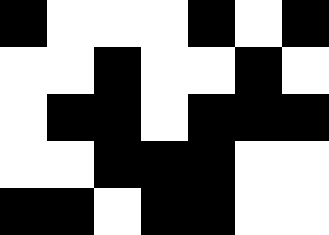[["black", "white", "white", "white", "black", "white", "black"], ["white", "white", "black", "white", "white", "black", "white"], ["white", "black", "black", "white", "black", "black", "black"], ["white", "white", "black", "black", "black", "white", "white"], ["black", "black", "white", "black", "black", "white", "white"]]